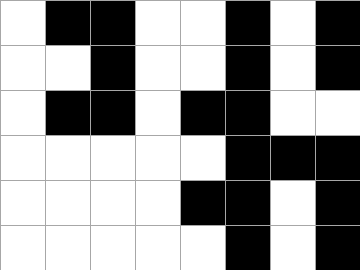[["white", "black", "black", "white", "white", "black", "white", "black"], ["white", "white", "black", "white", "white", "black", "white", "black"], ["white", "black", "black", "white", "black", "black", "white", "white"], ["white", "white", "white", "white", "white", "black", "black", "black"], ["white", "white", "white", "white", "black", "black", "white", "black"], ["white", "white", "white", "white", "white", "black", "white", "black"]]